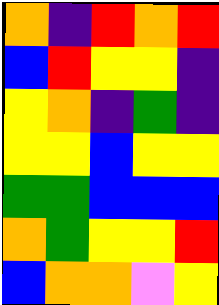[["orange", "indigo", "red", "orange", "red"], ["blue", "red", "yellow", "yellow", "indigo"], ["yellow", "orange", "indigo", "green", "indigo"], ["yellow", "yellow", "blue", "yellow", "yellow"], ["green", "green", "blue", "blue", "blue"], ["orange", "green", "yellow", "yellow", "red"], ["blue", "orange", "orange", "violet", "yellow"]]